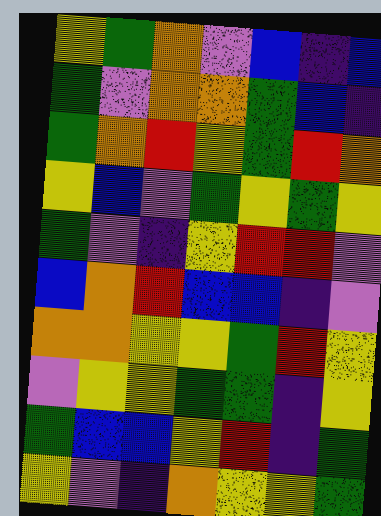[["yellow", "green", "orange", "violet", "blue", "indigo", "blue"], ["green", "violet", "orange", "orange", "green", "blue", "indigo"], ["green", "orange", "red", "yellow", "green", "red", "orange"], ["yellow", "blue", "violet", "green", "yellow", "green", "yellow"], ["green", "violet", "indigo", "yellow", "red", "red", "violet"], ["blue", "orange", "red", "blue", "blue", "indigo", "violet"], ["orange", "orange", "yellow", "yellow", "green", "red", "yellow"], ["violet", "yellow", "yellow", "green", "green", "indigo", "yellow"], ["green", "blue", "blue", "yellow", "red", "indigo", "green"], ["yellow", "violet", "indigo", "orange", "yellow", "yellow", "green"]]